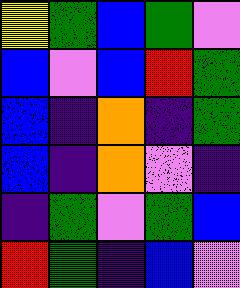[["yellow", "green", "blue", "green", "violet"], ["blue", "violet", "blue", "red", "green"], ["blue", "indigo", "orange", "indigo", "green"], ["blue", "indigo", "orange", "violet", "indigo"], ["indigo", "green", "violet", "green", "blue"], ["red", "green", "indigo", "blue", "violet"]]